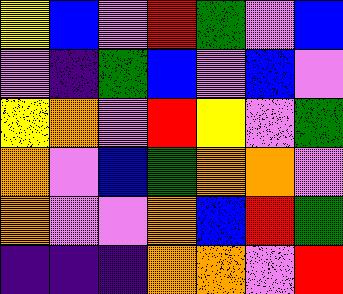[["yellow", "blue", "violet", "red", "green", "violet", "blue"], ["violet", "indigo", "green", "blue", "violet", "blue", "violet"], ["yellow", "orange", "violet", "red", "yellow", "violet", "green"], ["orange", "violet", "blue", "green", "orange", "orange", "violet"], ["orange", "violet", "violet", "orange", "blue", "red", "green"], ["indigo", "indigo", "indigo", "orange", "orange", "violet", "red"]]